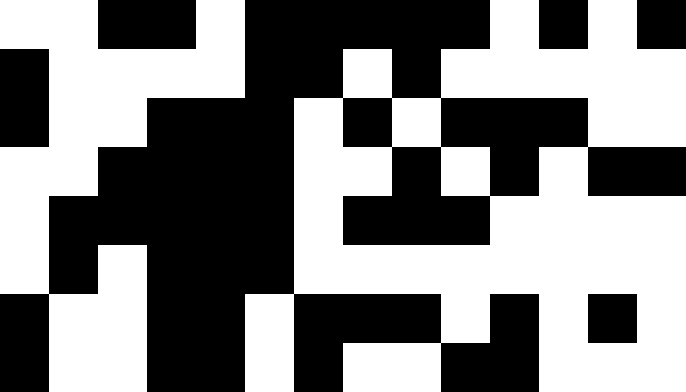[["white", "white", "black", "black", "white", "black", "black", "black", "black", "black", "white", "black", "white", "black"], ["black", "white", "white", "white", "white", "black", "black", "white", "black", "white", "white", "white", "white", "white"], ["black", "white", "white", "black", "black", "black", "white", "black", "white", "black", "black", "black", "white", "white"], ["white", "white", "black", "black", "black", "black", "white", "white", "black", "white", "black", "white", "black", "black"], ["white", "black", "black", "black", "black", "black", "white", "black", "black", "black", "white", "white", "white", "white"], ["white", "black", "white", "black", "black", "black", "white", "white", "white", "white", "white", "white", "white", "white"], ["black", "white", "white", "black", "black", "white", "black", "black", "black", "white", "black", "white", "black", "white"], ["black", "white", "white", "black", "black", "white", "black", "white", "white", "black", "black", "white", "white", "white"]]